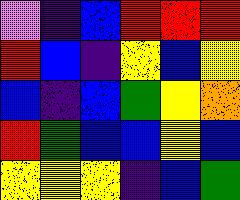[["violet", "indigo", "blue", "red", "red", "red"], ["red", "blue", "indigo", "yellow", "blue", "yellow"], ["blue", "indigo", "blue", "green", "yellow", "orange"], ["red", "green", "blue", "blue", "yellow", "blue"], ["yellow", "yellow", "yellow", "indigo", "blue", "green"]]